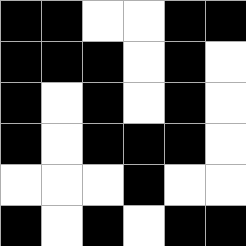[["black", "black", "white", "white", "black", "black"], ["black", "black", "black", "white", "black", "white"], ["black", "white", "black", "white", "black", "white"], ["black", "white", "black", "black", "black", "white"], ["white", "white", "white", "black", "white", "white"], ["black", "white", "black", "white", "black", "black"]]